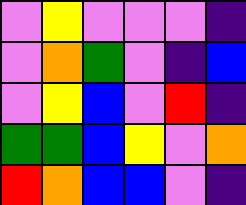[["violet", "yellow", "violet", "violet", "violet", "indigo"], ["violet", "orange", "green", "violet", "indigo", "blue"], ["violet", "yellow", "blue", "violet", "red", "indigo"], ["green", "green", "blue", "yellow", "violet", "orange"], ["red", "orange", "blue", "blue", "violet", "indigo"]]